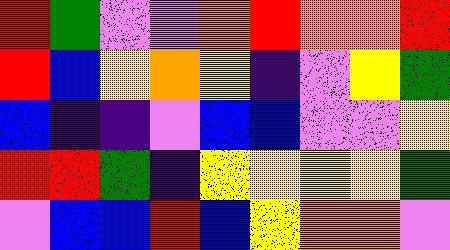[["red", "green", "violet", "violet", "orange", "red", "orange", "orange", "red"], ["red", "blue", "yellow", "orange", "yellow", "indigo", "violet", "yellow", "green"], ["blue", "indigo", "indigo", "violet", "blue", "blue", "violet", "violet", "yellow"], ["red", "red", "green", "indigo", "yellow", "yellow", "yellow", "yellow", "green"], ["violet", "blue", "blue", "red", "blue", "yellow", "orange", "orange", "violet"]]